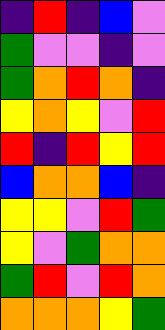[["indigo", "red", "indigo", "blue", "violet"], ["green", "violet", "violet", "indigo", "violet"], ["green", "orange", "red", "orange", "indigo"], ["yellow", "orange", "yellow", "violet", "red"], ["red", "indigo", "red", "yellow", "red"], ["blue", "orange", "orange", "blue", "indigo"], ["yellow", "yellow", "violet", "red", "green"], ["yellow", "violet", "green", "orange", "orange"], ["green", "red", "violet", "red", "orange"], ["orange", "orange", "orange", "yellow", "green"]]